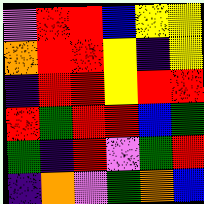[["violet", "red", "red", "blue", "yellow", "yellow"], ["orange", "red", "red", "yellow", "indigo", "yellow"], ["indigo", "red", "red", "yellow", "red", "red"], ["red", "green", "red", "red", "blue", "green"], ["green", "indigo", "red", "violet", "green", "red"], ["indigo", "orange", "violet", "green", "orange", "blue"]]